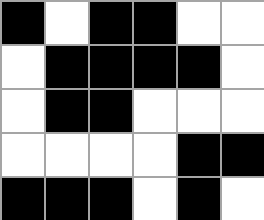[["black", "white", "black", "black", "white", "white"], ["white", "black", "black", "black", "black", "white"], ["white", "black", "black", "white", "white", "white"], ["white", "white", "white", "white", "black", "black"], ["black", "black", "black", "white", "black", "white"]]